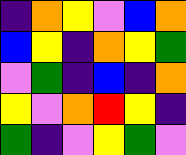[["indigo", "orange", "yellow", "violet", "blue", "orange"], ["blue", "yellow", "indigo", "orange", "yellow", "green"], ["violet", "green", "indigo", "blue", "indigo", "orange"], ["yellow", "violet", "orange", "red", "yellow", "indigo"], ["green", "indigo", "violet", "yellow", "green", "violet"]]